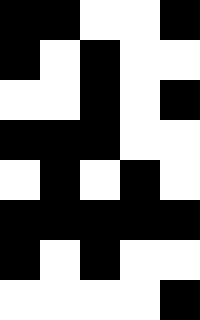[["black", "black", "white", "white", "black"], ["black", "white", "black", "white", "white"], ["white", "white", "black", "white", "black"], ["black", "black", "black", "white", "white"], ["white", "black", "white", "black", "white"], ["black", "black", "black", "black", "black"], ["black", "white", "black", "white", "white"], ["white", "white", "white", "white", "black"]]